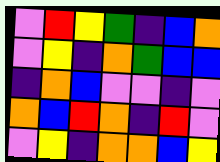[["violet", "red", "yellow", "green", "indigo", "blue", "orange"], ["violet", "yellow", "indigo", "orange", "green", "blue", "blue"], ["indigo", "orange", "blue", "violet", "violet", "indigo", "violet"], ["orange", "blue", "red", "orange", "indigo", "red", "violet"], ["violet", "yellow", "indigo", "orange", "orange", "blue", "yellow"]]